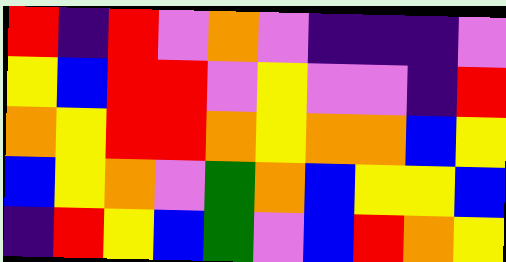[["red", "indigo", "red", "violet", "orange", "violet", "indigo", "indigo", "indigo", "violet"], ["yellow", "blue", "red", "red", "violet", "yellow", "violet", "violet", "indigo", "red"], ["orange", "yellow", "red", "red", "orange", "yellow", "orange", "orange", "blue", "yellow"], ["blue", "yellow", "orange", "violet", "green", "orange", "blue", "yellow", "yellow", "blue"], ["indigo", "red", "yellow", "blue", "green", "violet", "blue", "red", "orange", "yellow"]]